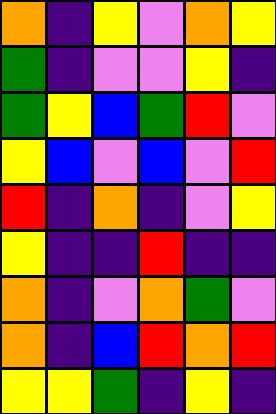[["orange", "indigo", "yellow", "violet", "orange", "yellow"], ["green", "indigo", "violet", "violet", "yellow", "indigo"], ["green", "yellow", "blue", "green", "red", "violet"], ["yellow", "blue", "violet", "blue", "violet", "red"], ["red", "indigo", "orange", "indigo", "violet", "yellow"], ["yellow", "indigo", "indigo", "red", "indigo", "indigo"], ["orange", "indigo", "violet", "orange", "green", "violet"], ["orange", "indigo", "blue", "red", "orange", "red"], ["yellow", "yellow", "green", "indigo", "yellow", "indigo"]]